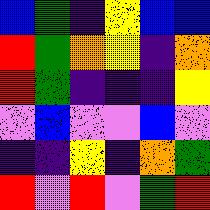[["blue", "green", "indigo", "yellow", "blue", "blue"], ["red", "green", "orange", "yellow", "indigo", "orange"], ["red", "green", "indigo", "indigo", "indigo", "yellow"], ["violet", "blue", "violet", "violet", "blue", "violet"], ["indigo", "indigo", "yellow", "indigo", "orange", "green"], ["red", "violet", "red", "violet", "green", "red"]]